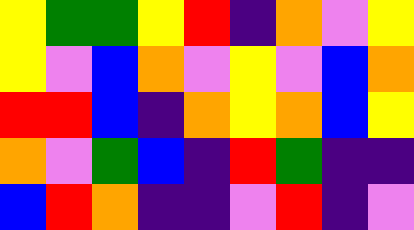[["yellow", "green", "green", "yellow", "red", "indigo", "orange", "violet", "yellow"], ["yellow", "violet", "blue", "orange", "violet", "yellow", "violet", "blue", "orange"], ["red", "red", "blue", "indigo", "orange", "yellow", "orange", "blue", "yellow"], ["orange", "violet", "green", "blue", "indigo", "red", "green", "indigo", "indigo"], ["blue", "red", "orange", "indigo", "indigo", "violet", "red", "indigo", "violet"]]